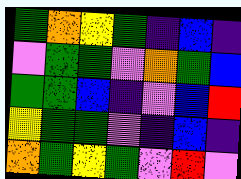[["green", "orange", "yellow", "green", "indigo", "blue", "indigo"], ["violet", "green", "green", "violet", "orange", "green", "blue"], ["green", "green", "blue", "indigo", "violet", "blue", "red"], ["yellow", "green", "green", "violet", "indigo", "blue", "indigo"], ["orange", "green", "yellow", "green", "violet", "red", "violet"]]